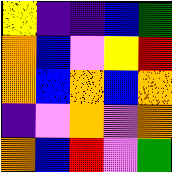[["yellow", "indigo", "indigo", "blue", "green"], ["orange", "blue", "violet", "yellow", "red"], ["orange", "blue", "orange", "blue", "orange"], ["indigo", "violet", "orange", "violet", "orange"], ["orange", "blue", "red", "violet", "green"]]